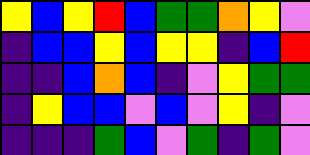[["yellow", "blue", "yellow", "red", "blue", "green", "green", "orange", "yellow", "violet"], ["indigo", "blue", "blue", "yellow", "blue", "yellow", "yellow", "indigo", "blue", "red"], ["indigo", "indigo", "blue", "orange", "blue", "indigo", "violet", "yellow", "green", "green"], ["indigo", "yellow", "blue", "blue", "violet", "blue", "violet", "yellow", "indigo", "violet"], ["indigo", "indigo", "indigo", "green", "blue", "violet", "green", "indigo", "green", "violet"]]